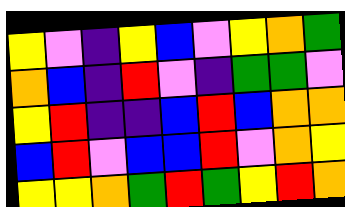[["yellow", "violet", "indigo", "yellow", "blue", "violet", "yellow", "orange", "green"], ["orange", "blue", "indigo", "red", "violet", "indigo", "green", "green", "violet"], ["yellow", "red", "indigo", "indigo", "blue", "red", "blue", "orange", "orange"], ["blue", "red", "violet", "blue", "blue", "red", "violet", "orange", "yellow"], ["yellow", "yellow", "orange", "green", "red", "green", "yellow", "red", "orange"]]